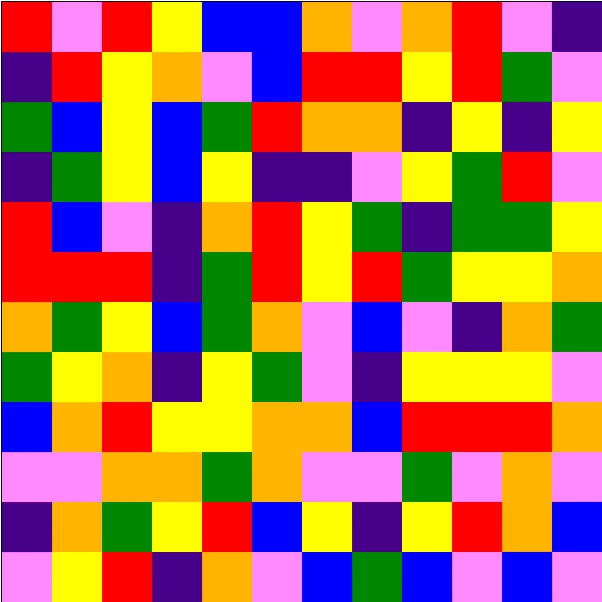[["red", "violet", "red", "yellow", "blue", "blue", "orange", "violet", "orange", "red", "violet", "indigo"], ["indigo", "red", "yellow", "orange", "violet", "blue", "red", "red", "yellow", "red", "green", "violet"], ["green", "blue", "yellow", "blue", "green", "red", "orange", "orange", "indigo", "yellow", "indigo", "yellow"], ["indigo", "green", "yellow", "blue", "yellow", "indigo", "indigo", "violet", "yellow", "green", "red", "violet"], ["red", "blue", "violet", "indigo", "orange", "red", "yellow", "green", "indigo", "green", "green", "yellow"], ["red", "red", "red", "indigo", "green", "red", "yellow", "red", "green", "yellow", "yellow", "orange"], ["orange", "green", "yellow", "blue", "green", "orange", "violet", "blue", "violet", "indigo", "orange", "green"], ["green", "yellow", "orange", "indigo", "yellow", "green", "violet", "indigo", "yellow", "yellow", "yellow", "violet"], ["blue", "orange", "red", "yellow", "yellow", "orange", "orange", "blue", "red", "red", "red", "orange"], ["violet", "violet", "orange", "orange", "green", "orange", "violet", "violet", "green", "violet", "orange", "violet"], ["indigo", "orange", "green", "yellow", "red", "blue", "yellow", "indigo", "yellow", "red", "orange", "blue"], ["violet", "yellow", "red", "indigo", "orange", "violet", "blue", "green", "blue", "violet", "blue", "violet"]]